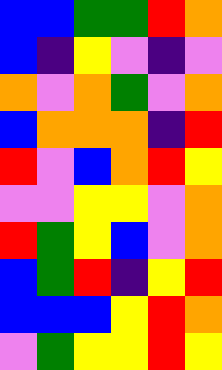[["blue", "blue", "green", "green", "red", "orange"], ["blue", "indigo", "yellow", "violet", "indigo", "violet"], ["orange", "violet", "orange", "green", "violet", "orange"], ["blue", "orange", "orange", "orange", "indigo", "red"], ["red", "violet", "blue", "orange", "red", "yellow"], ["violet", "violet", "yellow", "yellow", "violet", "orange"], ["red", "green", "yellow", "blue", "violet", "orange"], ["blue", "green", "red", "indigo", "yellow", "red"], ["blue", "blue", "blue", "yellow", "red", "orange"], ["violet", "green", "yellow", "yellow", "red", "yellow"]]